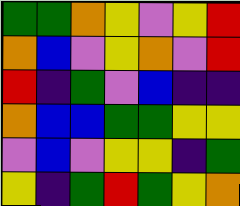[["green", "green", "orange", "yellow", "violet", "yellow", "red"], ["orange", "blue", "violet", "yellow", "orange", "violet", "red"], ["red", "indigo", "green", "violet", "blue", "indigo", "indigo"], ["orange", "blue", "blue", "green", "green", "yellow", "yellow"], ["violet", "blue", "violet", "yellow", "yellow", "indigo", "green"], ["yellow", "indigo", "green", "red", "green", "yellow", "orange"]]